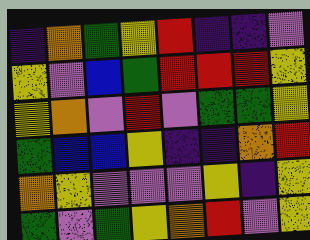[["indigo", "orange", "green", "yellow", "red", "indigo", "indigo", "violet"], ["yellow", "violet", "blue", "green", "red", "red", "red", "yellow"], ["yellow", "orange", "violet", "red", "violet", "green", "green", "yellow"], ["green", "blue", "blue", "yellow", "indigo", "indigo", "orange", "red"], ["orange", "yellow", "violet", "violet", "violet", "yellow", "indigo", "yellow"], ["green", "violet", "green", "yellow", "orange", "red", "violet", "yellow"]]